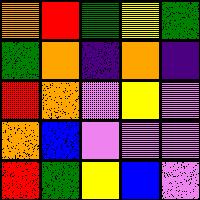[["orange", "red", "green", "yellow", "green"], ["green", "orange", "indigo", "orange", "indigo"], ["red", "orange", "violet", "yellow", "violet"], ["orange", "blue", "violet", "violet", "violet"], ["red", "green", "yellow", "blue", "violet"]]